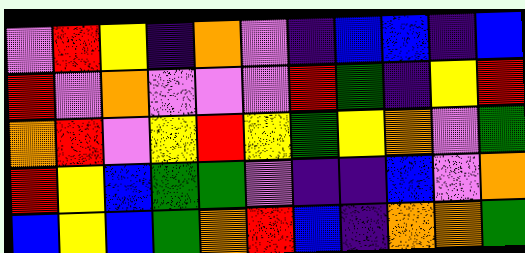[["violet", "red", "yellow", "indigo", "orange", "violet", "indigo", "blue", "blue", "indigo", "blue"], ["red", "violet", "orange", "violet", "violet", "violet", "red", "green", "indigo", "yellow", "red"], ["orange", "red", "violet", "yellow", "red", "yellow", "green", "yellow", "orange", "violet", "green"], ["red", "yellow", "blue", "green", "green", "violet", "indigo", "indigo", "blue", "violet", "orange"], ["blue", "yellow", "blue", "green", "orange", "red", "blue", "indigo", "orange", "orange", "green"]]